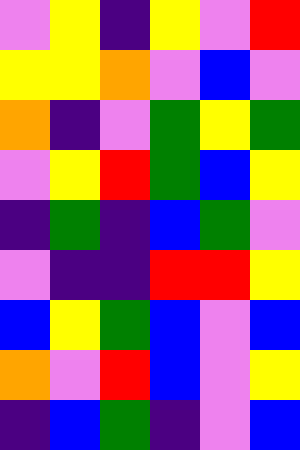[["violet", "yellow", "indigo", "yellow", "violet", "red"], ["yellow", "yellow", "orange", "violet", "blue", "violet"], ["orange", "indigo", "violet", "green", "yellow", "green"], ["violet", "yellow", "red", "green", "blue", "yellow"], ["indigo", "green", "indigo", "blue", "green", "violet"], ["violet", "indigo", "indigo", "red", "red", "yellow"], ["blue", "yellow", "green", "blue", "violet", "blue"], ["orange", "violet", "red", "blue", "violet", "yellow"], ["indigo", "blue", "green", "indigo", "violet", "blue"]]